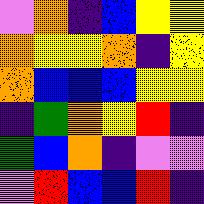[["violet", "orange", "indigo", "blue", "yellow", "yellow"], ["orange", "yellow", "yellow", "orange", "indigo", "yellow"], ["orange", "blue", "blue", "blue", "yellow", "yellow"], ["indigo", "green", "orange", "yellow", "red", "indigo"], ["green", "blue", "orange", "indigo", "violet", "violet"], ["violet", "red", "blue", "blue", "red", "indigo"]]